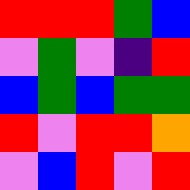[["red", "red", "red", "green", "blue"], ["violet", "green", "violet", "indigo", "red"], ["blue", "green", "blue", "green", "green"], ["red", "violet", "red", "red", "orange"], ["violet", "blue", "red", "violet", "red"]]